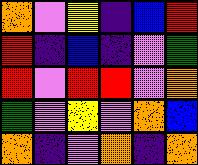[["orange", "violet", "yellow", "indigo", "blue", "red"], ["red", "indigo", "blue", "indigo", "violet", "green"], ["red", "violet", "red", "red", "violet", "orange"], ["green", "violet", "yellow", "violet", "orange", "blue"], ["orange", "indigo", "violet", "orange", "indigo", "orange"]]